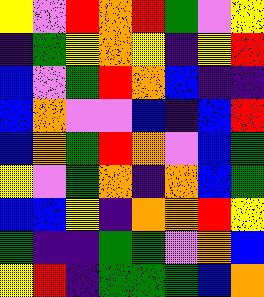[["yellow", "violet", "red", "orange", "red", "green", "violet", "yellow"], ["indigo", "green", "yellow", "orange", "yellow", "indigo", "yellow", "red"], ["blue", "violet", "green", "red", "orange", "blue", "indigo", "indigo"], ["blue", "orange", "violet", "violet", "blue", "indigo", "blue", "red"], ["blue", "orange", "green", "red", "orange", "violet", "blue", "green"], ["yellow", "violet", "green", "orange", "indigo", "orange", "blue", "green"], ["blue", "blue", "yellow", "indigo", "orange", "orange", "red", "yellow"], ["green", "indigo", "indigo", "green", "green", "violet", "orange", "blue"], ["yellow", "red", "indigo", "green", "green", "green", "blue", "orange"]]